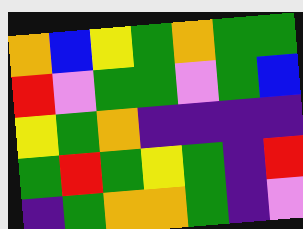[["orange", "blue", "yellow", "green", "orange", "green", "green"], ["red", "violet", "green", "green", "violet", "green", "blue"], ["yellow", "green", "orange", "indigo", "indigo", "indigo", "indigo"], ["green", "red", "green", "yellow", "green", "indigo", "red"], ["indigo", "green", "orange", "orange", "green", "indigo", "violet"]]